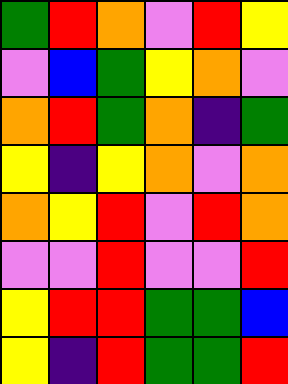[["green", "red", "orange", "violet", "red", "yellow"], ["violet", "blue", "green", "yellow", "orange", "violet"], ["orange", "red", "green", "orange", "indigo", "green"], ["yellow", "indigo", "yellow", "orange", "violet", "orange"], ["orange", "yellow", "red", "violet", "red", "orange"], ["violet", "violet", "red", "violet", "violet", "red"], ["yellow", "red", "red", "green", "green", "blue"], ["yellow", "indigo", "red", "green", "green", "red"]]